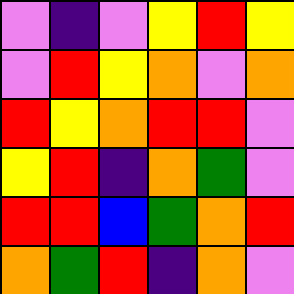[["violet", "indigo", "violet", "yellow", "red", "yellow"], ["violet", "red", "yellow", "orange", "violet", "orange"], ["red", "yellow", "orange", "red", "red", "violet"], ["yellow", "red", "indigo", "orange", "green", "violet"], ["red", "red", "blue", "green", "orange", "red"], ["orange", "green", "red", "indigo", "orange", "violet"]]